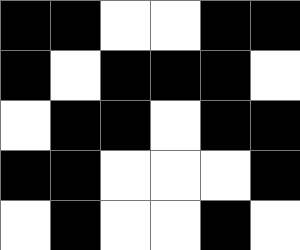[["black", "black", "white", "white", "black", "black"], ["black", "white", "black", "black", "black", "white"], ["white", "black", "black", "white", "black", "black"], ["black", "black", "white", "white", "white", "black"], ["white", "black", "white", "white", "black", "white"]]